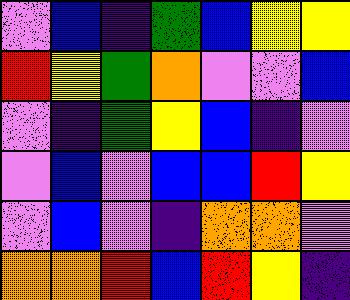[["violet", "blue", "indigo", "green", "blue", "yellow", "yellow"], ["red", "yellow", "green", "orange", "violet", "violet", "blue"], ["violet", "indigo", "green", "yellow", "blue", "indigo", "violet"], ["violet", "blue", "violet", "blue", "blue", "red", "yellow"], ["violet", "blue", "violet", "indigo", "orange", "orange", "violet"], ["orange", "orange", "red", "blue", "red", "yellow", "indigo"]]